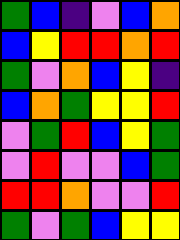[["green", "blue", "indigo", "violet", "blue", "orange"], ["blue", "yellow", "red", "red", "orange", "red"], ["green", "violet", "orange", "blue", "yellow", "indigo"], ["blue", "orange", "green", "yellow", "yellow", "red"], ["violet", "green", "red", "blue", "yellow", "green"], ["violet", "red", "violet", "violet", "blue", "green"], ["red", "red", "orange", "violet", "violet", "red"], ["green", "violet", "green", "blue", "yellow", "yellow"]]